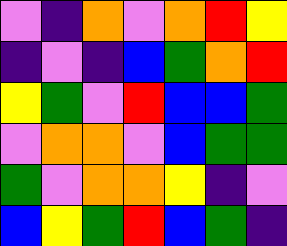[["violet", "indigo", "orange", "violet", "orange", "red", "yellow"], ["indigo", "violet", "indigo", "blue", "green", "orange", "red"], ["yellow", "green", "violet", "red", "blue", "blue", "green"], ["violet", "orange", "orange", "violet", "blue", "green", "green"], ["green", "violet", "orange", "orange", "yellow", "indigo", "violet"], ["blue", "yellow", "green", "red", "blue", "green", "indigo"]]